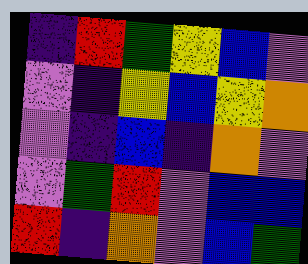[["indigo", "red", "green", "yellow", "blue", "violet"], ["violet", "indigo", "yellow", "blue", "yellow", "orange"], ["violet", "indigo", "blue", "indigo", "orange", "violet"], ["violet", "green", "red", "violet", "blue", "blue"], ["red", "indigo", "orange", "violet", "blue", "green"]]